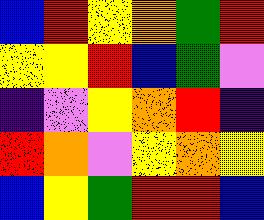[["blue", "red", "yellow", "orange", "green", "red"], ["yellow", "yellow", "red", "blue", "green", "violet"], ["indigo", "violet", "yellow", "orange", "red", "indigo"], ["red", "orange", "violet", "yellow", "orange", "yellow"], ["blue", "yellow", "green", "red", "red", "blue"]]